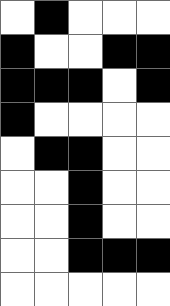[["white", "black", "white", "white", "white"], ["black", "white", "white", "black", "black"], ["black", "black", "black", "white", "black"], ["black", "white", "white", "white", "white"], ["white", "black", "black", "white", "white"], ["white", "white", "black", "white", "white"], ["white", "white", "black", "white", "white"], ["white", "white", "black", "black", "black"], ["white", "white", "white", "white", "white"]]